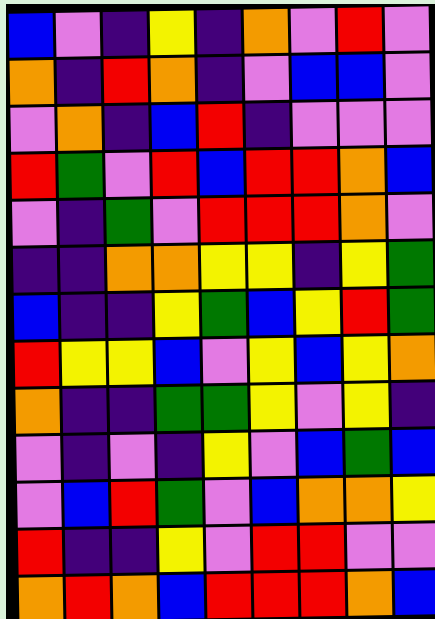[["blue", "violet", "indigo", "yellow", "indigo", "orange", "violet", "red", "violet"], ["orange", "indigo", "red", "orange", "indigo", "violet", "blue", "blue", "violet"], ["violet", "orange", "indigo", "blue", "red", "indigo", "violet", "violet", "violet"], ["red", "green", "violet", "red", "blue", "red", "red", "orange", "blue"], ["violet", "indigo", "green", "violet", "red", "red", "red", "orange", "violet"], ["indigo", "indigo", "orange", "orange", "yellow", "yellow", "indigo", "yellow", "green"], ["blue", "indigo", "indigo", "yellow", "green", "blue", "yellow", "red", "green"], ["red", "yellow", "yellow", "blue", "violet", "yellow", "blue", "yellow", "orange"], ["orange", "indigo", "indigo", "green", "green", "yellow", "violet", "yellow", "indigo"], ["violet", "indigo", "violet", "indigo", "yellow", "violet", "blue", "green", "blue"], ["violet", "blue", "red", "green", "violet", "blue", "orange", "orange", "yellow"], ["red", "indigo", "indigo", "yellow", "violet", "red", "red", "violet", "violet"], ["orange", "red", "orange", "blue", "red", "red", "red", "orange", "blue"]]